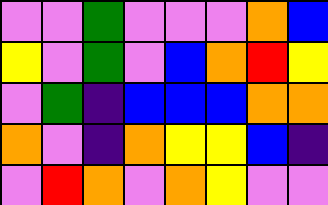[["violet", "violet", "green", "violet", "violet", "violet", "orange", "blue"], ["yellow", "violet", "green", "violet", "blue", "orange", "red", "yellow"], ["violet", "green", "indigo", "blue", "blue", "blue", "orange", "orange"], ["orange", "violet", "indigo", "orange", "yellow", "yellow", "blue", "indigo"], ["violet", "red", "orange", "violet", "orange", "yellow", "violet", "violet"]]